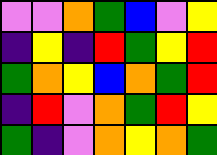[["violet", "violet", "orange", "green", "blue", "violet", "yellow"], ["indigo", "yellow", "indigo", "red", "green", "yellow", "red"], ["green", "orange", "yellow", "blue", "orange", "green", "red"], ["indigo", "red", "violet", "orange", "green", "red", "yellow"], ["green", "indigo", "violet", "orange", "yellow", "orange", "green"]]